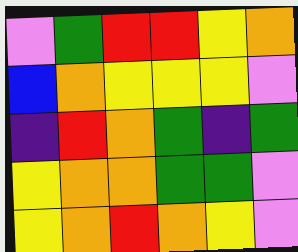[["violet", "green", "red", "red", "yellow", "orange"], ["blue", "orange", "yellow", "yellow", "yellow", "violet"], ["indigo", "red", "orange", "green", "indigo", "green"], ["yellow", "orange", "orange", "green", "green", "violet"], ["yellow", "orange", "red", "orange", "yellow", "violet"]]